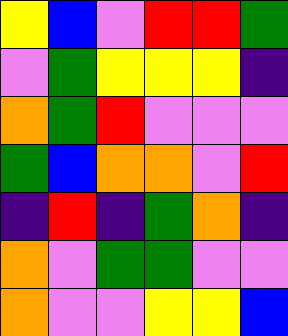[["yellow", "blue", "violet", "red", "red", "green"], ["violet", "green", "yellow", "yellow", "yellow", "indigo"], ["orange", "green", "red", "violet", "violet", "violet"], ["green", "blue", "orange", "orange", "violet", "red"], ["indigo", "red", "indigo", "green", "orange", "indigo"], ["orange", "violet", "green", "green", "violet", "violet"], ["orange", "violet", "violet", "yellow", "yellow", "blue"]]